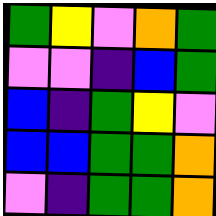[["green", "yellow", "violet", "orange", "green"], ["violet", "violet", "indigo", "blue", "green"], ["blue", "indigo", "green", "yellow", "violet"], ["blue", "blue", "green", "green", "orange"], ["violet", "indigo", "green", "green", "orange"]]